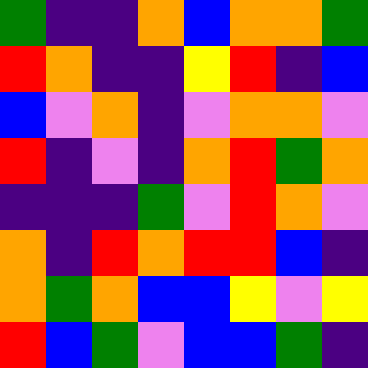[["green", "indigo", "indigo", "orange", "blue", "orange", "orange", "green"], ["red", "orange", "indigo", "indigo", "yellow", "red", "indigo", "blue"], ["blue", "violet", "orange", "indigo", "violet", "orange", "orange", "violet"], ["red", "indigo", "violet", "indigo", "orange", "red", "green", "orange"], ["indigo", "indigo", "indigo", "green", "violet", "red", "orange", "violet"], ["orange", "indigo", "red", "orange", "red", "red", "blue", "indigo"], ["orange", "green", "orange", "blue", "blue", "yellow", "violet", "yellow"], ["red", "blue", "green", "violet", "blue", "blue", "green", "indigo"]]